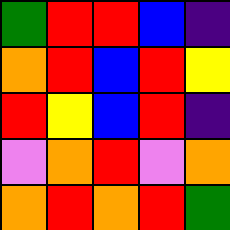[["green", "red", "red", "blue", "indigo"], ["orange", "red", "blue", "red", "yellow"], ["red", "yellow", "blue", "red", "indigo"], ["violet", "orange", "red", "violet", "orange"], ["orange", "red", "orange", "red", "green"]]